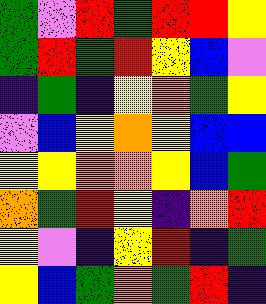[["green", "violet", "red", "green", "red", "red", "yellow"], ["green", "red", "green", "red", "yellow", "blue", "violet"], ["indigo", "green", "indigo", "yellow", "orange", "green", "yellow"], ["violet", "blue", "yellow", "orange", "yellow", "blue", "blue"], ["yellow", "yellow", "orange", "orange", "yellow", "blue", "green"], ["orange", "green", "red", "yellow", "indigo", "orange", "red"], ["yellow", "violet", "indigo", "yellow", "red", "indigo", "green"], ["yellow", "blue", "green", "orange", "green", "red", "indigo"]]